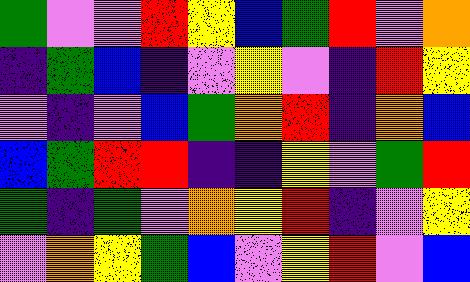[["green", "violet", "violet", "red", "yellow", "blue", "green", "red", "violet", "orange"], ["indigo", "green", "blue", "indigo", "violet", "yellow", "violet", "indigo", "red", "yellow"], ["violet", "indigo", "violet", "blue", "green", "orange", "red", "indigo", "orange", "blue"], ["blue", "green", "red", "red", "indigo", "indigo", "yellow", "violet", "green", "red"], ["green", "indigo", "green", "violet", "orange", "yellow", "red", "indigo", "violet", "yellow"], ["violet", "orange", "yellow", "green", "blue", "violet", "yellow", "red", "violet", "blue"]]